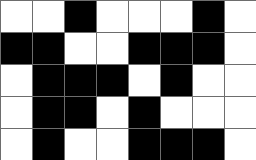[["white", "white", "black", "white", "white", "white", "black", "white"], ["black", "black", "white", "white", "black", "black", "black", "white"], ["white", "black", "black", "black", "white", "black", "white", "white"], ["white", "black", "black", "white", "black", "white", "white", "white"], ["white", "black", "white", "white", "black", "black", "black", "white"]]